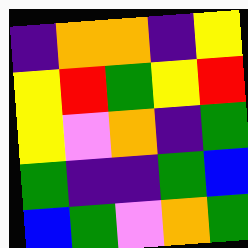[["indigo", "orange", "orange", "indigo", "yellow"], ["yellow", "red", "green", "yellow", "red"], ["yellow", "violet", "orange", "indigo", "green"], ["green", "indigo", "indigo", "green", "blue"], ["blue", "green", "violet", "orange", "green"]]